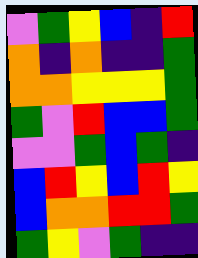[["violet", "green", "yellow", "blue", "indigo", "red"], ["orange", "indigo", "orange", "indigo", "indigo", "green"], ["orange", "orange", "yellow", "yellow", "yellow", "green"], ["green", "violet", "red", "blue", "blue", "green"], ["violet", "violet", "green", "blue", "green", "indigo"], ["blue", "red", "yellow", "blue", "red", "yellow"], ["blue", "orange", "orange", "red", "red", "green"], ["green", "yellow", "violet", "green", "indigo", "indigo"]]